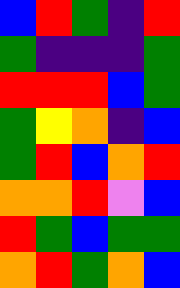[["blue", "red", "green", "indigo", "red"], ["green", "indigo", "indigo", "indigo", "green"], ["red", "red", "red", "blue", "green"], ["green", "yellow", "orange", "indigo", "blue"], ["green", "red", "blue", "orange", "red"], ["orange", "orange", "red", "violet", "blue"], ["red", "green", "blue", "green", "green"], ["orange", "red", "green", "orange", "blue"]]